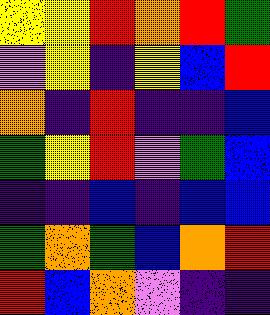[["yellow", "yellow", "red", "orange", "red", "green"], ["violet", "yellow", "indigo", "yellow", "blue", "red"], ["orange", "indigo", "red", "indigo", "indigo", "blue"], ["green", "yellow", "red", "violet", "green", "blue"], ["indigo", "indigo", "blue", "indigo", "blue", "blue"], ["green", "orange", "green", "blue", "orange", "red"], ["red", "blue", "orange", "violet", "indigo", "indigo"]]